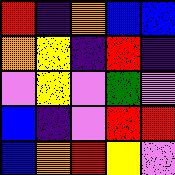[["red", "indigo", "orange", "blue", "blue"], ["orange", "yellow", "indigo", "red", "indigo"], ["violet", "yellow", "violet", "green", "violet"], ["blue", "indigo", "violet", "red", "red"], ["blue", "orange", "red", "yellow", "violet"]]